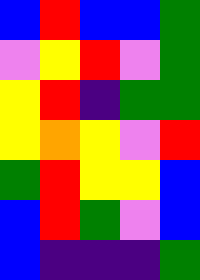[["blue", "red", "blue", "blue", "green"], ["violet", "yellow", "red", "violet", "green"], ["yellow", "red", "indigo", "green", "green"], ["yellow", "orange", "yellow", "violet", "red"], ["green", "red", "yellow", "yellow", "blue"], ["blue", "red", "green", "violet", "blue"], ["blue", "indigo", "indigo", "indigo", "green"]]